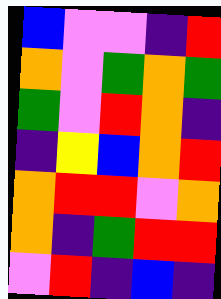[["blue", "violet", "violet", "indigo", "red"], ["orange", "violet", "green", "orange", "green"], ["green", "violet", "red", "orange", "indigo"], ["indigo", "yellow", "blue", "orange", "red"], ["orange", "red", "red", "violet", "orange"], ["orange", "indigo", "green", "red", "red"], ["violet", "red", "indigo", "blue", "indigo"]]